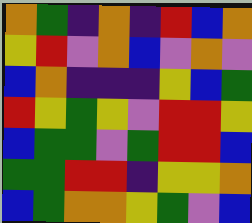[["orange", "green", "indigo", "orange", "indigo", "red", "blue", "orange"], ["yellow", "red", "violet", "orange", "blue", "violet", "orange", "violet"], ["blue", "orange", "indigo", "indigo", "indigo", "yellow", "blue", "green"], ["red", "yellow", "green", "yellow", "violet", "red", "red", "yellow"], ["blue", "green", "green", "violet", "green", "red", "red", "blue"], ["green", "green", "red", "red", "indigo", "yellow", "yellow", "orange"], ["blue", "green", "orange", "orange", "yellow", "green", "violet", "blue"]]